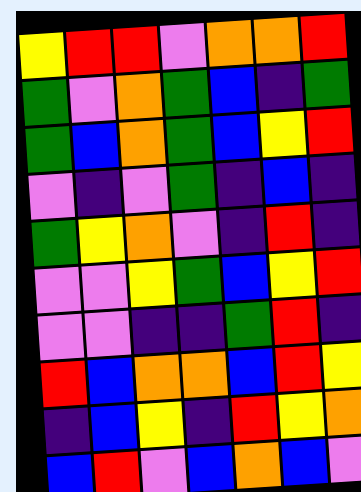[["yellow", "red", "red", "violet", "orange", "orange", "red"], ["green", "violet", "orange", "green", "blue", "indigo", "green"], ["green", "blue", "orange", "green", "blue", "yellow", "red"], ["violet", "indigo", "violet", "green", "indigo", "blue", "indigo"], ["green", "yellow", "orange", "violet", "indigo", "red", "indigo"], ["violet", "violet", "yellow", "green", "blue", "yellow", "red"], ["violet", "violet", "indigo", "indigo", "green", "red", "indigo"], ["red", "blue", "orange", "orange", "blue", "red", "yellow"], ["indigo", "blue", "yellow", "indigo", "red", "yellow", "orange"], ["blue", "red", "violet", "blue", "orange", "blue", "violet"]]